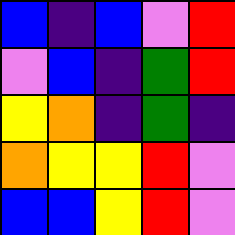[["blue", "indigo", "blue", "violet", "red"], ["violet", "blue", "indigo", "green", "red"], ["yellow", "orange", "indigo", "green", "indigo"], ["orange", "yellow", "yellow", "red", "violet"], ["blue", "blue", "yellow", "red", "violet"]]